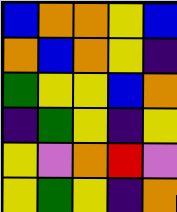[["blue", "orange", "orange", "yellow", "blue"], ["orange", "blue", "orange", "yellow", "indigo"], ["green", "yellow", "yellow", "blue", "orange"], ["indigo", "green", "yellow", "indigo", "yellow"], ["yellow", "violet", "orange", "red", "violet"], ["yellow", "green", "yellow", "indigo", "orange"]]